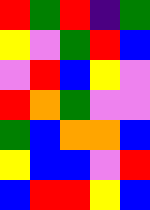[["red", "green", "red", "indigo", "green"], ["yellow", "violet", "green", "red", "blue"], ["violet", "red", "blue", "yellow", "violet"], ["red", "orange", "green", "violet", "violet"], ["green", "blue", "orange", "orange", "blue"], ["yellow", "blue", "blue", "violet", "red"], ["blue", "red", "red", "yellow", "blue"]]